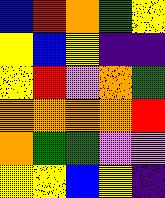[["blue", "red", "orange", "green", "yellow"], ["yellow", "blue", "yellow", "indigo", "indigo"], ["yellow", "red", "violet", "orange", "green"], ["orange", "orange", "orange", "orange", "red"], ["orange", "green", "green", "violet", "violet"], ["yellow", "yellow", "blue", "yellow", "indigo"]]